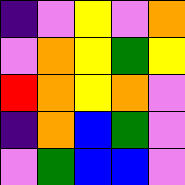[["indigo", "violet", "yellow", "violet", "orange"], ["violet", "orange", "yellow", "green", "yellow"], ["red", "orange", "yellow", "orange", "violet"], ["indigo", "orange", "blue", "green", "violet"], ["violet", "green", "blue", "blue", "violet"]]